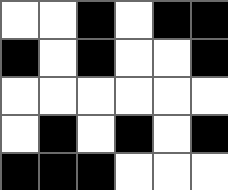[["white", "white", "black", "white", "black", "black"], ["black", "white", "black", "white", "white", "black"], ["white", "white", "white", "white", "white", "white"], ["white", "black", "white", "black", "white", "black"], ["black", "black", "black", "white", "white", "white"]]